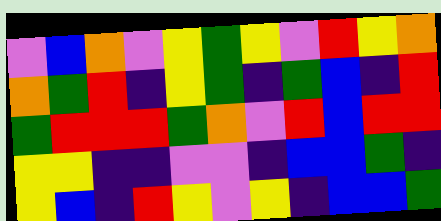[["violet", "blue", "orange", "violet", "yellow", "green", "yellow", "violet", "red", "yellow", "orange"], ["orange", "green", "red", "indigo", "yellow", "green", "indigo", "green", "blue", "indigo", "red"], ["green", "red", "red", "red", "green", "orange", "violet", "red", "blue", "red", "red"], ["yellow", "yellow", "indigo", "indigo", "violet", "violet", "indigo", "blue", "blue", "green", "indigo"], ["yellow", "blue", "indigo", "red", "yellow", "violet", "yellow", "indigo", "blue", "blue", "green"]]